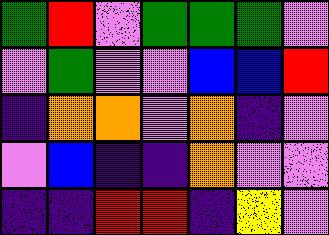[["green", "red", "violet", "green", "green", "green", "violet"], ["violet", "green", "violet", "violet", "blue", "blue", "red"], ["indigo", "orange", "orange", "violet", "orange", "indigo", "violet"], ["violet", "blue", "indigo", "indigo", "orange", "violet", "violet"], ["indigo", "indigo", "red", "red", "indigo", "yellow", "violet"]]